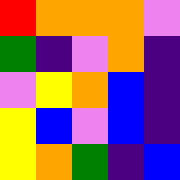[["red", "orange", "orange", "orange", "violet"], ["green", "indigo", "violet", "orange", "indigo"], ["violet", "yellow", "orange", "blue", "indigo"], ["yellow", "blue", "violet", "blue", "indigo"], ["yellow", "orange", "green", "indigo", "blue"]]